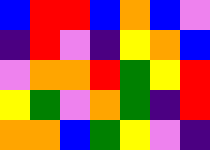[["blue", "red", "red", "blue", "orange", "blue", "violet"], ["indigo", "red", "violet", "indigo", "yellow", "orange", "blue"], ["violet", "orange", "orange", "red", "green", "yellow", "red"], ["yellow", "green", "violet", "orange", "green", "indigo", "red"], ["orange", "orange", "blue", "green", "yellow", "violet", "indigo"]]